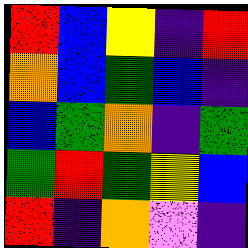[["red", "blue", "yellow", "indigo", "red"], ["orange", "blue", "green", "blue", "indigo"], ["blue", "green", "orange", "indigo", "green"], ["green", "red", "green", "yellow", "blue"], ["red", "indigo", "orange", "violet", "indigo"]]